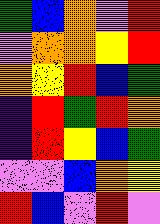[["green", "blue", "orange", "violet", "red"], ["violet", "orange", "orange", "yellow", "red"], ["orange", "yellow", "red", "blue", "green"], ["indigo", "red", "green", "red", "orange"], ["indigo", "red", "yellow", "blue", "green"], ["violet", "violet", "blue", "orange", "yellow"], ["red", "blue", "violet", "red", "violet"]]